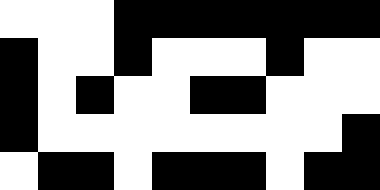[["white", "white", "white", "black", "black", "black", "black", "black", "black", "black"], ["black", "white", "white", "black", "white", "white", "white", "black", "white", "white"], ["black", "white", "black", "white", "white", "black", "black", "white", "white", "white"], ["black", "white", "white", "white", "white", "white", "white", "white", "white", "black"], ["white", "black", "black", "white", "black", "black", "black", "white", "black", "black"]]